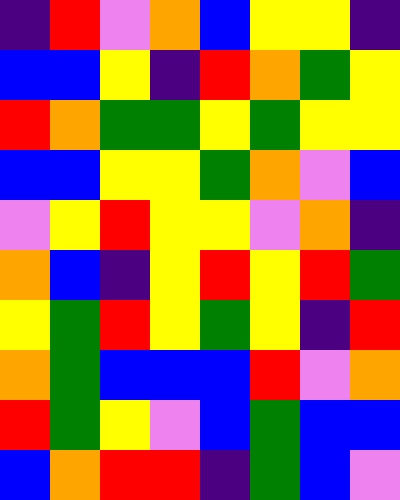[["indigo", "red", "violet", "orange", "blue", "yellow", "yellow", "indigo"], ["blue", "blue", "yellow", "indigo", "red", "orange", "green", "yellow"], ["red", "orange", "green", "green", "yellow", "green", "yellow", "yellow"], ["blue", "blue", "yellow", "yellow", "green", "orange", "violet", "blue"], ["violet", "yellow", "red", "yellow", "yellow", "violet", "orange", "indigo"], ["orange", "blue", "indigo", "yellow", "red", "yellow", "red", "green"], ["yellow", "green", "red", "yellow", "green", "yellow", "indigo", "red"], ["orange", "green", "blue", "blue", "blue", "red", "violet", "orange"], ["red", "green", "yellow", "violet", "blue", "green", "blue", "blue"], ["blue", "orange", "red", "red", "indigo", "green", "blue", "violet"]]